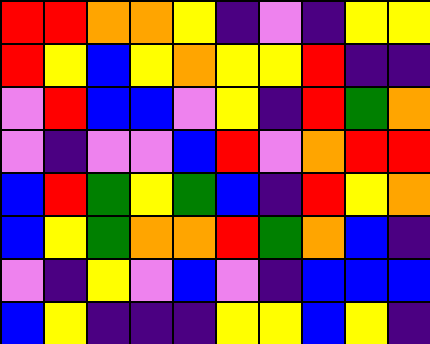[["red", "red", "orange", "orange", "yellow", "indigo", "violet", "indigo", "yellow", "yellow"], ["red", "yellow", "blue", "yellow", "orange", "yellow", "yellow", "red", "indigo", "indigo"], ["violet", "red", "blue", "blue", "violet", "yellow", "indigo", "red", "green", "orange"], ["violet", "indigo", "violet", "violet", "blue", "red", "violet", "orange", "red", "red"], ["blue", "red", "green", "yellow", "green", "blue", "indigo", "red", "yellow", "orange"], ["blue", "yellow", "green", "orange", "orange", "red", "green", "orange", "blue", "indigo"], ["violet", "indigo", "yellow", "violet", "blue", "violet", "indigo", "blue", "blue", "blue"], ["blue", "yellow", "indigo", "indigo", "indigo", "yellow", "yellow", "blue", "yellow", "indigo"]]